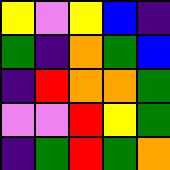[["yellow", "violet", "yellow", "blue", "indigo"], ["green", "indigo", "orange", "green", "blue"], ["indigo", "red", "orange", "orange", "green"], ["violet", "violet", "red", "yellow", "green"], ["indigo", "green", "red", "green", "orange"]]